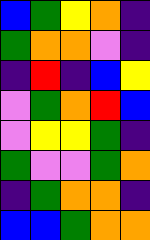[["blue", "green", "yellow", "orange", "indigo"], ["green", "orange", "orange", "violet", "indigo"], ["indigo", "red", "indigo", "blue", "yellow"], ["violet", "green", "orange", "red", "blue"], ["violet", "yellow", "yellow", "green", "indigo"], ["green", "violet", "violet", "green", "orange"], ["indigo", "green", "orange", "orange", "indigo"], ["blue", "blue", "green", "orange", "orange"]]